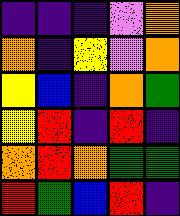[["indigo", "indigo", "indigo", "violet", "orange"], ["orange", "indigo", "yellow", "violet", "orange"], ["yellow", "blue", "indigo", "orange", "green"], ["yellow", "red", "indigo", "red", "indigo"], ["orange", "red", "orange", "green", "green"], ["red", "green", "blue", "red", "indigo"]]